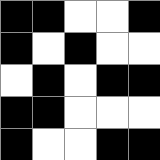[["black", "black", "white", "white", "black"], ["black", "white", "black", "white", "white"], ["white", "black", "white", "black", "black"], ["black", "black", "white", "white", "white"], ["black", "white", "white", "black", "black"]]